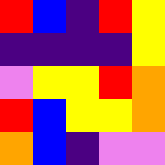[["red", "blue", "indigo", "red", "yellow"], ["indigo", "indigo", "indigo", "indigo", "yellow"], ["violet", "yellow", "yellow", "red", "orange"], ["red", "blue", "yellow", "yellow", "orange"], ["orange", "blue", "indigo", "violet", "violet"]]